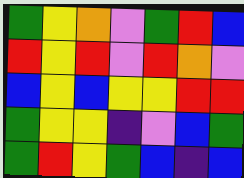[["green", "yellow", "orange", "violet", "green", "red", "blue"], ["red", "yellow", "red", "violet", "red", "orange", "violet"], ["blue", "yellow", "blue", "yellow", "yellow", "red", "red"], ["green", "yellow", "yellow", "indigo", "violet", "blue", "green"], ["green", "red", "yellow", "green", "blue", "indigo", "blue"]]